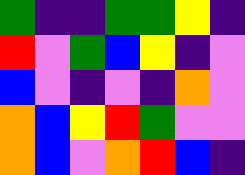[["green", "indigo", "indigo", "green", "green", "yellow", "indigo"], ["red", "violet", "green", "blue", "yellow", "indigo", "violet"], ["blue", "violet", "indigo", "violet", "indigo", "orange", "violet"], ["orange", "blue", "yellow", "red", "green", "violet", "violet"], ["orange", "blue", "violet", "orange", "red", "blue", "indigo"]]